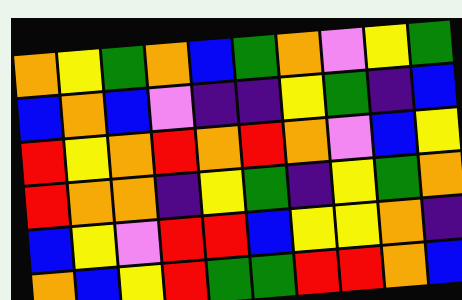[["orange", "yellow", "green", "orange", "blue", "green", "orange", "violet", "yellow", "green"], ["blue", "orange", "blue", "violet", "indigo", "indigo", "yellow", "green", "indigo", "blue"], ["red", "yellow", "orange", "red", "orange", "red", "orange", "violet", "blue", "yellow"], ["red", "orange", "orange", "indigo", "yellow", "green", "indigo", "yellow", "green", "orange"], ["blue", "yellow", "violet", "red", "red", "blue", "yellow", "yellow", "orange", "indigo"], ["orange", "blue", "yellow", "red", "green", "green", "red", "red", "orange", "blue"]]